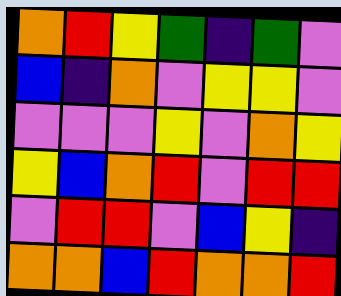[["orange", "red", "yellow", "green", "indigo", "green", "violet"], ["blue", "indigo", "orange", "violet", "yellow", "yellow", "violet"], ["violet", "violet", "violet", "yellow", "violet", "orange", "yellow"], ["yellow", "blue", "orange", "red", "violet", "red", "red"], ["violet", "red", "red", "violet", "blue", "yellow", "indigo"], ["orange", "orange", "blue", "red", "orange", "orange", "red"]]